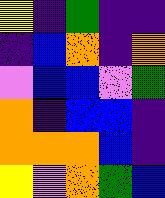[["yellow", "indigo", "green", "indigo", "indigo"], ["indigo", "blue", "orange", "indigo", "orange"], ["violet", "blue", "blue", "violet", "green"], ["orange", "indigo", "blue", "blue", "indigo"], ["orange", "orange", "orange", "blue", "indigo"], ["yellow", "violet", "orange", "green", "blue"]]